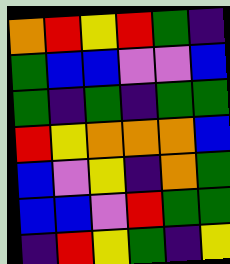[["orange", "red", "yellow", "red", "green", "indigo"], ["green", "blue", "blue", "violet", "violet", "blue"], ["green", "indigo", "green", "indigo", "green", "green"], ["red", "yellow", "orange", "orange", "orange", "blue"], ["blue", "violet", "yellow", "indigo", "orange", "green"], ["blue", "blue", "violet", "red", "green", "green"], ["indigo", "red", "yellow", "green", "indigo", "yellow"]]